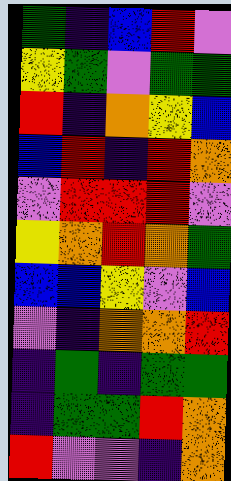[["green", "indigo", "blue", "red", "violet"], ["yellow", "green", "violet", "green", "green"], ["red", "indigo", "orange", "yellow", "blue"], ["blue", "red", "indigo", "red", "orange"], ["violet", "red", "red", "red", "violet"], ["yellow", "orange", "red", "orange", "green"], ["blue", "blue", "yellow", "violet", "blue"], ["violet", "indigo", "orange", "orange", "red"], ["indigo", "green", "indigo", "green", "green"], ["indigo", "green", "green", "red", "orange"], ["red", "violet", "violet", "indigo", "orange"]]